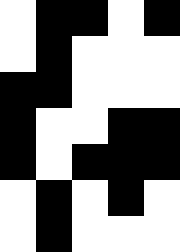[["white", "black", "black", "white", "black"], ["white", "black", "white", "white", "white"], ["black", "black", "white", "white", "white"], ["black", "white", "white", "black", "black"], ["black", "white", "black", "black", "black"], ["white", "black", "white", "black", "white"], ["white", "black", "white", "white", "white"]]